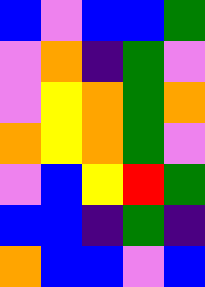[["blue", "violet", "blue", "blue", "green"], ["violet", "orange", "indigo", "green", "violet"], ["violet", "yellow", "orange", "green", "orange"], ["orange", "yellow", "orange", "green", "violet"], ["violet", "blue", "yellow", "red", "green"], ["blue", "blue", "indigo", "green", "indigo"], ["orange", "blue", "blue", "violet", "blue"]]